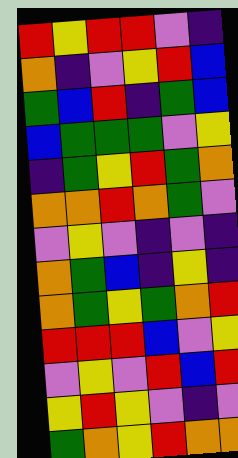[["red", "yellow", "red", "red", "violet", "indigo"], ["orange", "indigo", "violet", "yellow", "red", "blue"], ["green", "blue", "red", "indigo", "green", "blue"], ["blue", "green", "green", "green", "violet", "yellow"], ["indigo", "green", "yellow", "red", "green", "orange"], ["orange", "orange", "red", "orange", "green", "violet"], ["violet", "yellow", "violet", "indigo", "violet", "indigo"], ["orange", "green", "blue", "indigo", "yellow", "indigo"], ["orange", "green", "yellow", "green", "orange", "red"], ["red", "red", "red", "blue", "violet", "yellow"], ["violet", "yellow", "violet", "red", "blue", "red"], ["yellow", "red", "yellow", "violet", "indigo", "violet"], ["green", "orange", "yellow", "red", "orange", "orange"]]